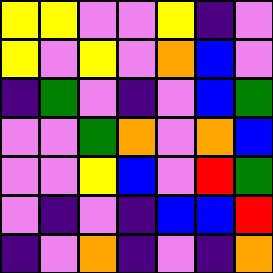[["yellow", "yellow", "violet", "violet", "yellow", "indigo", "violet"], ["yellow", "violet", "yellow", "violet", "orange", "blue", "violet"], ["indigo", "green", "violet", "indigo", "violet", "blue", "green"], ["violet", "violet", "green", "orange", "violet", "orange", "blue"], ["violet", "violet", "yellow", "blue", "violet", "red", "green"], ["violet", "indigo", "violet", "indigo", "blue", "blue", "red"], ["indigo", "violet", "orange", "indigo", "violet", "indigo", "orange"]]